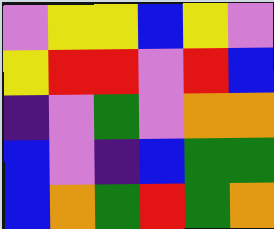[["violet", "yellow", "yellow", "blue", "yellow", "violet"], ["yellow", "red", "red", "violet", "red", "blue"], ["indigo", "violet", "green", "violet", "orange", "orange"], ["blue", "violet", "indigo", "blue", "green", "green"], ["blue", "orange", "green", "red", "green", "orange"]]